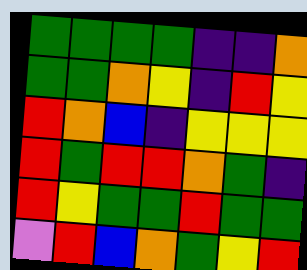[["green", "green", "green", "green", "indigo", "indigo", "orange"], ["green", "green", "orange", "yellow", "indigo", "red", "yellow"], ["red", "orange", "blue", "indigo", "yellow", "yellow", "yellow"], ["red", "green", "red", "red", "orange", "green", "indigo"], ["red", "yellow", "green", "green", "red", "green", "green"], ["violet", "red", "blue", "orange", "green", "yellow", "red"]]